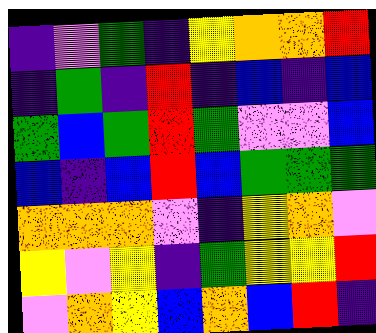[["indigo", "violet", "green", "indigo", "yellow", "orange", "orange", "red"], ["indigo", "green", "indigo", "red", "indigo", "blue", "indigo", "blue"], ["green", "blue", "green", "red", "green", "violet", "violet", "blue"], ["blue", "indigo", "blue", "red", "blue", "green", "green", "green"], ["orange", "orange", "orange", "violet", "indigo", "yellow", "orange", "violet"], ["yellow", "violet", "yellow", "indigo", "green", "yellow", "yellow", "red"], ["violet", "orange", "yellow", "blue", "orange", "blue", "red", "indigo"]]